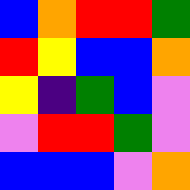[["blue", "orange", "red", "red", "green"], ["red", "yellow", "blue", "blue", "orange"], ["yellow", "indigo", "green", "blue", "violet"], ["violet", "red", "red", "green", "violet"], ["blue", "blue", "blue", "violet", "orange"]]